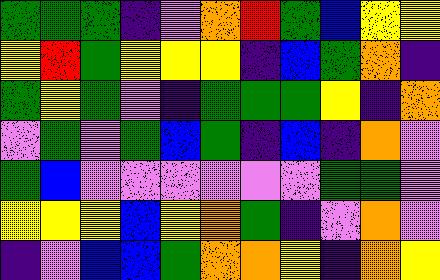[["green", "green", "green", "indigo", "violet", "orange", "red", "green", "blue", "yellow", "yellow"], ["yellow", "red", "green", "yellow", "yellow", "yellow", "indigo", "blue", "green", "orange", "indigo"], ["green", "yellow", "green", "violet", "indigo", "green", "green", "green", "yellow", "indigo", "orange"], ["violet", "green", "violet", "green", "blue", "green", "indigo", "blue", "indigo", "orange", "violet"], ["green", "blue", "violet", "violet", "violet", "violet", "violet", "violet", "green", "green", "violet"], ["yellow", "yellow", "yellow", "blue", "yellow", "orange", "green", "indigo", "violet", "orange", "violet"], ["indigo", "violet", "blue", "blue", "green", "orange", "orange", "yellow", "indigo", "orange", "yellow"]]